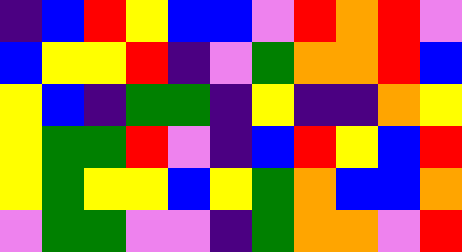[["indigo", "blue", "red", "yellow", "blue", "blue", "violet", "red", "orange", "red", "violet"], ["blue", "yellow", "yellow", "red", "indigo", "violet", "green", "orange", "orange", "red", "blue"], ["yellow", "blue", "indigo", "green", "green", "indigo", "yellow", "indigo", "indigo", "orange", "yellow"], ["yellow", "green", "green", "red", "violet", "indigo", "blue", "red", "yellow", "blue", "red"], ["yellow", "green", "yellow", "yellow", "blue", "yellow", "green", "orange", "blue", "blue", "orange"], ["violet", "green", "green", "violet", "violet", "indigo", "green", "orange", "orange", "violet", "red"]]